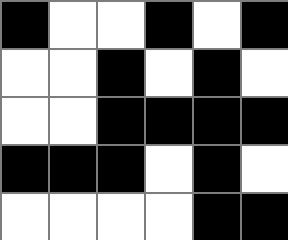[["black", "white", "white", "black", "white", "black"], ["white", "white", "black", "white", "black", "white"], ["white", "white", "black", "black", "black", "black"], ["black", "black", "black", "white", "black", "white"], ["white", "white", "white", "white", "black", "black"]]